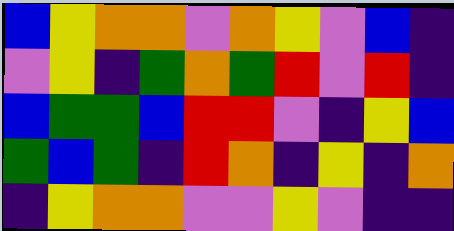[["blue", "yellow", "orange", "orange", "violet", "orange", "yellow", "violet", "blue", "indigo"], ["violet", "yellow", "indigo", "green", "orange", "green", "red", "violet", "red", "indigo"], ["blue", "green", "green", "blue", "red", "red", "violet", "indigo", "yellow", "blue"], ["green", "blue", "green", "indigo", "red", "orange", "indigo", "yellow", "indigo", "orange"], ["indigo", "yellow", "orange", "orange", "violet", "violet", "yellow", "violet", "indigo", "indigo"]]